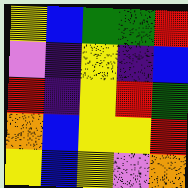[["yellow", "blue", "green", "green", "red"], ["violet", "indigo", "yellow", "indigo", "blue"], ["red", "indigo", "yellow", "red", "green"], ["orange", "blue", "yellow", "yellow", "red"], ["yellow", "blue", "yellow", "violet", "orange"]]